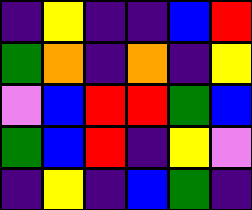[["indigo", "yellow", "indigo", "indigo", "blue", "red"], ["green", "orange", "indigo", "orange", "indigo", "yellow"], ["violet", "blue", "red", "red", "green", "blue"], ["green", "blue", "red", "indigo", "yellow", "violet"], ["indigo", "yellow", "indigo", "blue", "green", "indigo"]]